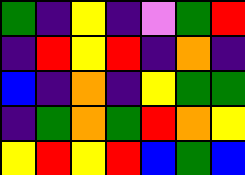[["green", "indigo", "yellow", "indigo", "violet", "green", "red"], ["indigo", "red", "yellow", "red", "indigo", "orange", "indigo"], ["blue", "indigo", "orange", "indigo", "yellow", "green", "green"], ["indigo", "green", "orange", "green", "red", "orange", "yellow"], ["yellow", "red", "yellow", "red", "blue", "green", "blue"]]